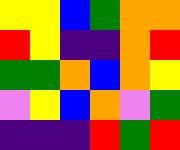[["yellow", "yellow", "blue", "green", "orange", "orange"], ["red", "yellow", "indigo", "indigo", "orange", "red"], ["green", "green", "orange", "blue", "orange", "yellow"], ["violet", "yellow", "blue", "orange", "violet", "green"], ["indigo", "indigo", "indigo", "red", "green", "red"]]